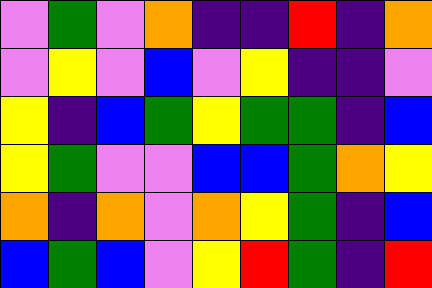[["violet", "green", "violet", "orange", "indigo", "indigo", "red", "indigo", "orange"], ["violet", "yellow", "violet", "blue", "violet", "yellow", "indigo", "indigo", "violet"], ["yellow", "indigo", "blue", "green", "yellow", "green", "green", "indigo", "blue"], ["yellow", "green", "violet", "violet", "blue", "blue", "green", "orange", "yellow"], ["orange", "indigo", "orange", "violet", "orange", "yellow", "green", "indigo", "blue"], ["blue", "green", "blue", "violet", "yellow", "red", "green", "indigo", "red"]]